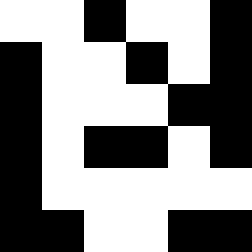[["white", "white", "black", "white", "white", "black"], ["black", "white", "white", "black", "white", "black"], ["black", "white", "white", "white", "black", "black"], ["black", "white", "black", "black", "white", "black"], ["black", "white", "white", "white", "white", "white"], ["black", "black", "white", "white", "black", "black"]]